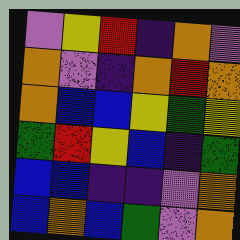[["violet", "yellow", "red", "indigo", "orange", "violet"], ["orange", "violet", "indigo", "orange", "red", "orange"], ["orange", "blue", "blue", "yellow", "green", "yellow"], ["green", "red", "yellow", "blue", "indigo", "green"], ["blue", "blue", "indigo", "indigo", "violet", "orange"], ["blue", "orange", "blue", "green", "violet", "orange"]]